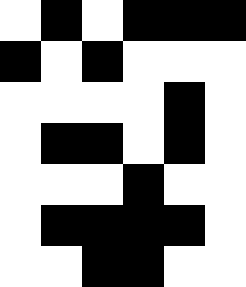[["white", "black", "white", "black", "black", "black"], ["black", "white", "black", "white", "white", "white"], ["white", "white", "white", "white", "black", "white"], ["white", "black", "black", "white", "black", "white"], ["white", "white", "white", "black", "white", "white"], ["white", "black", "black", "black", "black", "white"], ["white", "white", "black", "black", "white", "white"]]